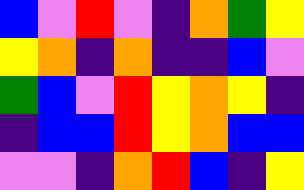[["blue", "violet", "red", "violet", "indigo", "orange", "green", "yellow"], ["yellow", "orange", "indigo", "orange", "indigo", "indigo", "blue", "violet"], ["green", "blue", "violet", "red", "yellow", "orange", "yellow", "indigo"], ["indigo", "blue", "blue", "red", "yellow", "orange", "blue", "blue"], ["violet", "violet", "indigo", "orange", "red", "blue", "indigo", "yellow"]]